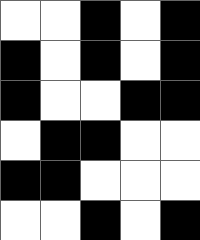[["white", "white", "black", "white", "black"], ["black", "white", "black", "white", "black"], ["black", "white", "white", "black", "black"], ["white", "black", "black", "white", "white"], ["black", "black", "white", "white", "white"], ["white", "white", "black", "white", "black"]]